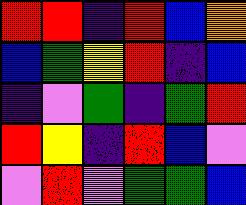[["red", "red", "indigo", "red", "blue", "orange"], ["blue", "green", "yellow", "red", "indigo", "blue"], ["indigo", "violet", "green", "indigo", "green", "red"], ["red", "yellow", "indigo", "red", "blue", "violet"], ["violet", "red", "violet", "green", "green", "blue"]]